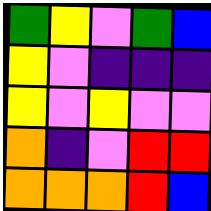[["green", "yellow", "violet", "green", "blue"], ["yellow", "violet", "indigo", "indigo", "indigo"], ["yellow", "violet", "yellow", "violet", "violet"], ["orange", "indigo", "violet", "red", "red"], ["orange", "orange", "orange", "red", "blue"]]